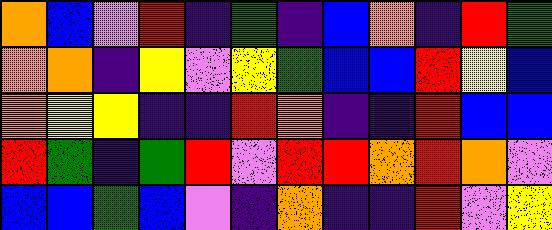[["orange", "blue", "violet", "red", "indigo", "green", "indigo", "blue", "orange", "indigo", "red", "green"], ["orange", "orange", "indigo", "yellow", "violet", "yellow", "green", "blue", "blue", "red", "yellow", "blue"], ["orange", "yellow", "yellow", "indigo", "indigo", "red", "orange", "indigo", "indigo", "red", "blue", "blue"], ["red", "green", "indigo", "green", "red", "violet", "red", "red", "orange", "red", "orange", "violet"], ["blue", "blue", "green", "blue", "violet", "indigo", "orange", "indigo", "indigo", "red", "violet", "yellow"]]